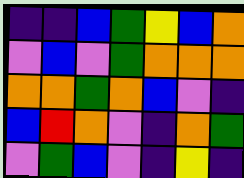[["indigo", "indigo", "blue", "green", "yellow", "blue", "orange"], ["violet", "blue", "violet", "green", "orange", "orange", "orange"], ["orange", "orange", "green", "orange", "blue", "violet", "indigo"], ["blue", "red", "orange", "violet", "indigo", "orange", "green"], ["violet", "green", "blue", "violet", "indigo", "yellow", "indigo"]]